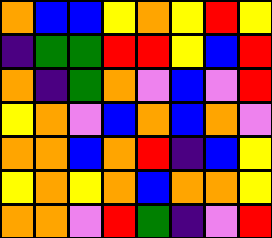[["orange", "blue", "blue", "yellow", "orange", "yellow", "red", "yellow"], ["indigo", "green", "green", "red", "red", "yellow", "blue", "red"], ["orange", "indigo", "green", "orange", "violet", "blue", "violet", "red"], ["yellow", "orange", "violet", "blue", "orange", "blue", "orange", "violet"], ["orange", "orange", "blue", "orange", "red", "indigo", "blue", "yellow"], ["yellow", "orange", "yellow", "orange", "blue", "orange", "orange", "yellow"], ["orange", "orange", "violet", "red", "green", "indigo", "violet", "red"]]